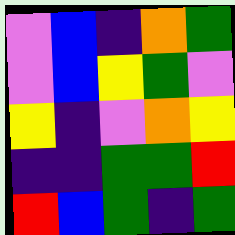[["violet", "blue", "indigo", "orange", "green"], ["violet", "blue", "yellow", "green", "violet"], ["yellow", "indigo", "violet", "orange", "yellow"], ["indigo", "indigo", "green", "green", "red"], ["red", "blue", "green", "indigo", "green"]]